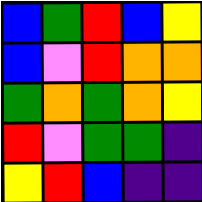[["blue", "green", "red", "blue", "yellow"], ["blue", "violet", "red", "orange", "orange"], ["green", "orange", "green", "orange", "yellow"], ["red", "violet", "green", "green", "indigo"], ["yellow", "red", "blue", "indigo", "indigo"]]